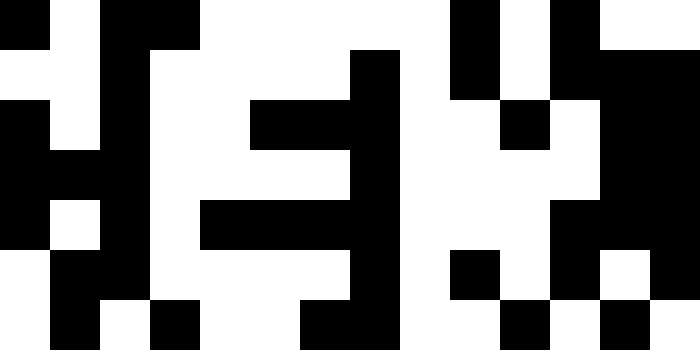[["black", "white", "black", "black", "white", "white", "white", "white", "white", "black", "white", "black", "white", "white"], ["white", "white", "black", "white", "white", "white", "white", "black", "white", "black", "white", "black", "black", "black"], ["black", "white", "black", "white", "white", "black", "black", "black", "white", "white", "black", "white", "black", "black"], ["black", "black", "black", "white", "white", "white", "white", "black", "white", "white", "white", "white", "black", "black"], ["black", "white", "black", "white", "black", "black", "black", "black", "white", "white", "white", "black", "black", "black"], ["white", "black", "black", "white", "white", "white", "white", "black", "white", "black", "white", "black", "white", "black"], ["white", "black", "white", "black", "white", "white", "black", "black", "white", "white", "black", "white", "black", "white"]]